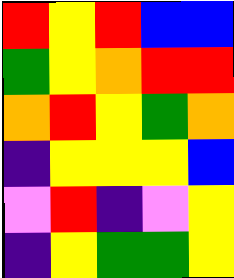[["red", "yellow", "red", "blue", "blue"], ["green", "yellow", "orange", "red", "red"], ["orange", "red", "yellow", "green", "orange"], ["indigo", "yellow", "yellow", "yellow", "blue"], ["violet", "red", "indigo", "violet", "yellow"], ["indigo", "yellow", "green", "green", "yellow"]]